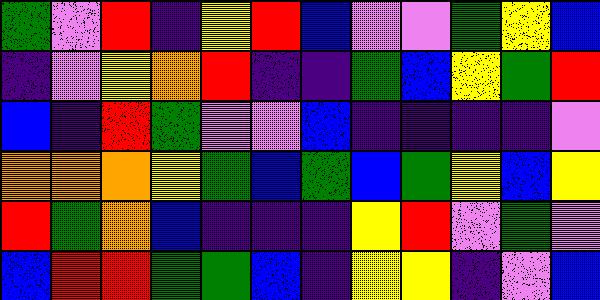[["green", "violet", "red", "indigo", "yellow", "red", "blue", "violet", "violet", "green", "yellow", "blue"], ["indigo", "violet", "yellow", "orange", "red", "indigo", "indigo", "green", "blue", "yellow", "green", "red"], ["blue", "indigo", "red", "green", "violet", "violet", "blue", "indigo", "indigo", "indigo", "indigo", "violet"], ["orange", "orange", "orange", "yellow", "green", "blue", "green", "blue", "green", "yellow", "blue", "yellow"], ["red", "green", "orange", "blue", "indigo", "indigo", "indigo", "yellow", "red", "violet", "green", "violet"], ["blue", "red", "red", "green", "green", "blue", "indigo", "yellow", "yellow", "indigo", "violet", "blue"]]